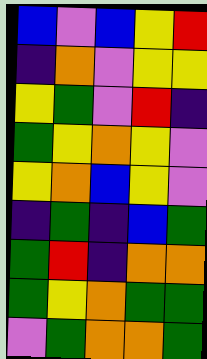[["blue", "violet", "blue", "yellow", "red"], ["indigo", "orange", "violet", "yellow", "yellow"], ["yellow", "green", "violet", "red", "indigo"], ["green", "yellow", "orange", "yellow", "violet"], ["yellow", "orange", "blue", "yellow", "violet"], ["indigo", "green", "indigo", "blue", "green"], ["green", "red", "indigo", "orange", "orange"], ["green", "yellow", "orange", "green", "green"], ["violet", "green", "orange", "orange", "green"]]